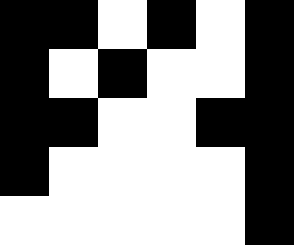[["black", "black", "white", "black", "white", "black"], ["black", "white", "black", "white", "white", "black"], ["black", "black", "white", "white", "black", "black"], ["black", "white", "white", "white", "white", "black"], ["white", "white", "white", "white", "white", "black"]]